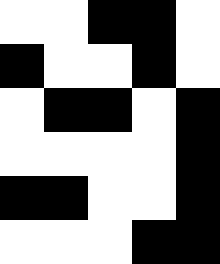[["white", "white", "black", "black", "white"], ["black", "white", "white", "black", "white"], ["white", "black", "black", "white", "black"], ["white", "white", "white", "white", "black"], ["black", "black", "white", "white", "black"], ["white", "white", "white", "black", "black"]]